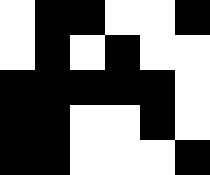[["white", "black", "black", "white", "white", "black"], ["white", "black", "white", "black", "white", "white"], ["black", "black", "black", "black", "black", "white"], ["black", "black", "white", "white", "black", "white"], ["black", "black", "white", "white", "white", "black"]]